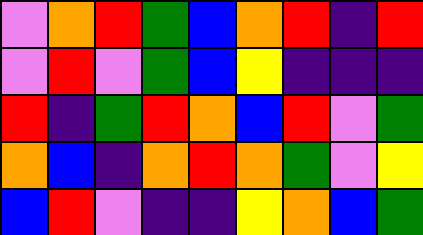[["violet", "orange", "red", "green", "blue", "orange", "red", "indigo", "red"], ["violet", "red", "violet", "green", "blue", "yellow", "indigo", "indigo", "indigo"], ["red", "indigo", "green", "red", "orange", "blue", "red", "violet", "green"], ["orange", "blue", "indigo", "orange", "red", "orange", "green", "violet", "yellow"], ["blue", "red", "violet", "indigo", "indigo", "yellow", "orange", "blue", "green"]]